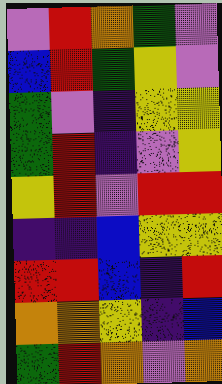[["violet", "red", "orange", "green", "violet"], ["blue", "red", "green", "yellow", "violet"], ["green", "violet", "indigo", "yellow", "yellow"], ["green", "red", "indigo", "violet", "yellow"], ["yellow", "red", "violet", "red", "red"], ["indigo", "indigo", "blue", "yellow", "yellow"], ["red", "red", "blue", "indigo", "red"], ["orange", "orange", "yellow", "indigo", "blue"], ["green", "red", "orange", "violet", "orange"]]